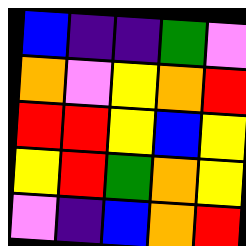[["blue", "indigo", "indigo", "green", "violet"], ["orange", "violet", "yellow", "orange", "red"], ["red", "red", "yellow", "blue", "yellow"], ["yellow", "red", "green", "orange", "yellow"], ["violet", "indigo", "blue", "orange", "red"]]